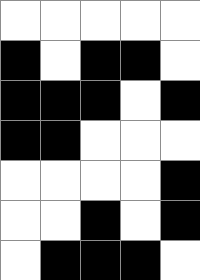[["white", "white", "white", "white", "white"], ["black", "white", "black", "black", "white"], ["black", "black", "black", "white", "black"], ["black", "black", "white", "white", "white"], ["white", "white", "white", "white", "black"], ["white", "white", "black", "white", "black"], ["white", "black", "black", "black", "white"]]